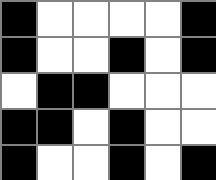[["black", "white", "white", "white", "white", "black"], ["black", "white", "white", "black", "white", "black"], ["white", "black", "black", "white", "white", "white"], ["black", "black", "white", "black", "white", "white"], ["black", "white", "white", "black", "white", "black"]]